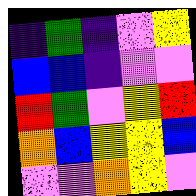[["indigo", "green", "indigo", "violet", "yellow"], ["blue", "blue", "indigo", "violet", "violet"], ["red", "green", "violet", "yellow", "red"], ["orange", "blue", "yellow", "yellow", "blue"], ["violet", "violet", "orange", "yellow", "violet"]]